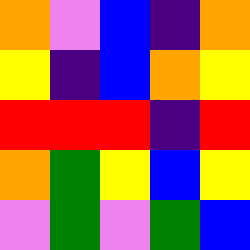[["orange", "violet", "blue", "indigo", "orange"], ["yellow", "indigo", "blue", "orange", "yellow"], ["red", "red", "red", "indigo", "red"], ["orange", "green", "yellow", "blue", "yellow"], ["violet", "green", "violet", "green", "blue"]]